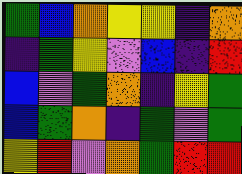[["green", "blue", "orange", "yellow", "yellow", "indigo", "orange"], ["indigo", "green", "yellow", "violet", "blue", "indigo", "red"], ["blue", "violet", "green", "orange", "indigo", "yellow", "green"], ["blue", "green", "orange", "indigo", "green", "violet", "green"], ["yellow", "red", "violet", "orange", "green", "red", "red"]]